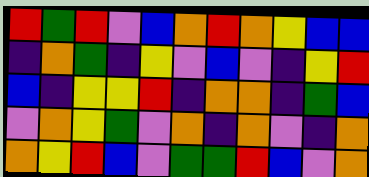[["red", "green", "red", "violet", "blue", "orange", "red", "orange", "yellow", "blue", "blue"], ["indigo", "orange", "green", "indigo", "yellow", "violet", "blue", "violet", "indigo", "yellow", "red"], ["blue", "indigo", "yellow", "yellow", "red", "indigo", "orange", "orange", "indigo", "green", "blue"], ["violet", "orange", "yellow", "green", "violet", "orange", "indigo", "orange", "violet", "indigo", "orange"], ["orange", "yellow", "red", "blue", "violet", "green", "green", "red", "blue", "violet", "orange"]]